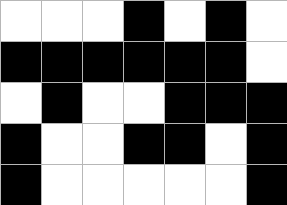[["white", "white", "white", "black", "white", "black", "white"], ["black", "black", "black", "black", "black", "black", "white"], ["white", "black", "white", "white", "black", "black", "black"], ["black", "white", "white", "black", "black", "white", "black"], ["black", "white", "white", "white", "white", "white", "black"]]